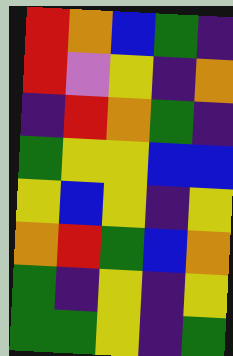[["red", "orange", "blue", "green", "indigo"], ["red", "violet", "yellow", "indigo", "orange"], ["indigo", "red", "orange", "green", "indigo"], ["green", "yellow", "yellow", "blue", "blue"], ["yellow", "blue", "yellow", "indigo", "yellow"], ["orange", "red", "green", "blue", "orange"], ["green", "indigo", "yellow", "indigo", "yellow"], ["green", "green", "yellow", "indigo", "green"]]